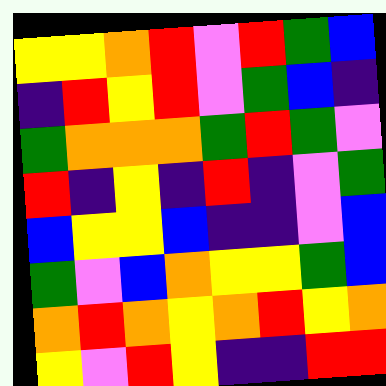[["yellow", "yellow", "orange", "red", "violet", "red", "green", "blue"], ["indigo", "red", "yellow", "red", "violet", "green", "blue", "indigo"], ["green", "orange", "orange", "orange", "green", "red", "green", "violet"], ["red", "indigo", "yellow", "indigo", "red", "indigo", "violet", "green"], ["blue", "yellow", "yellow", "blue", "indigo", "indigo", "violet", "blue"], ["green", "violet", "blue", "orange", "yellow", "yellow", "green", "blue"], ["orange", "red", "orange", "yellow", "orange", "red", "yellow", "orange"], ["yellow", "violet", "red", "yellow", "indigo", "indigo", "red", "red"]]